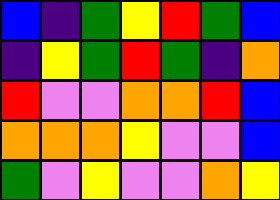[["blue", "indigo", "green", "yellow", "red", "green", "blue"], ["indigo", "yellow", "green", "red", "green", "indigo", "orange"], ["red", "violet", "violet", "orange", "orange", "red", "blue"], ["orange", "orange", "orange", "yellow", "violet", "violet", "blue"], ["green", "violet", "yellow", "violet", "violet", "orange", "yellow"]]